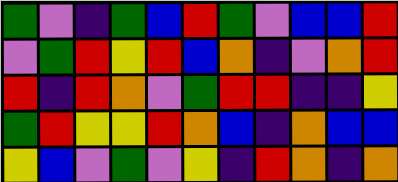[["green", "violet", "indigo", "green", "blue", "red", "green", "violet", "blue", "blue", "red"], ["violet", "green", "red", "yellow", "red", "blue", "orange", "indigo", "violet", "orange", "red"], ["red", "indigo", "red", "orange", "violet", "green", "red", "red", "indigo", "indigo", "yellow"], ["green", "red", "yellow", "yellow", "red", "orange", "blue", "indigo", "orange", "blue", "blue"], ["yellow", "blue", "violet", "green", "violet", "yellow", "indigo", "red", "orange", "indigo", "orange"]]